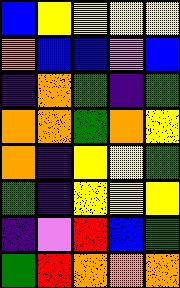[["blue", "yellow", "yellow", "yellow", "yellow"], ["orange", "blue", "blue", "violet", "blue"], ["indigo", "orange", "green", "indigo", "green"], ["orange", "orange", "green", "orange", "yellow"], ["orange", "indigo", "yellow", "yellow", "green"], ["green", "indigo", "yellow", "yellow", "yellow"], ["indigo", "violet", "red", "blue", "green"], ["green", "red", "orange", "orange", "orange"]]